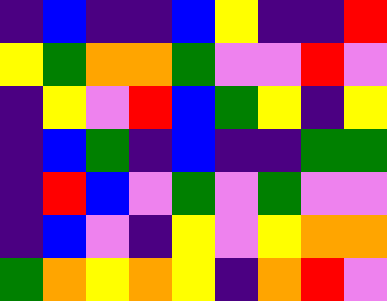[["indigo", "blue", "indigo", "indigo", "blue", "yellow", "indigo", "indigo", "red"], ["yellow", "green", "orange", "orange", "green", "violet", "violet", "red", "violet"], ["indigo", "yellow", "violet", "red", "blue", "green", "yellow", "indigo", "yellow"], ["indigo", "blue", "green", "indigo", "blue", "indigo", "indigo", "green", "green"], ["indigo", "red", "blue", "violet", "green", "violet", "green", "violet", "violet"], ["indigo", "blue", "violet", "indigo", "yellow", "violet", "yellow", "orange", "orange"], ["green", "orange", "yellow", "orange", "yellow", "indigo", "orange", "red", "violet"]]